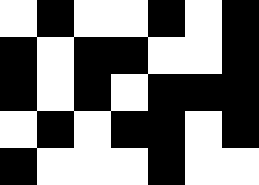[["white", "black", "white", "white", "black", "white", "black"], ["black", "white", "black", "black", "white", "white", "black"], ["black", "white", "black", "white", "black", "black", "black"], ["white", "black", "white", "black", "black", "white", "black"], ["black", "white", "white", "white", "black", "white", "white"]]